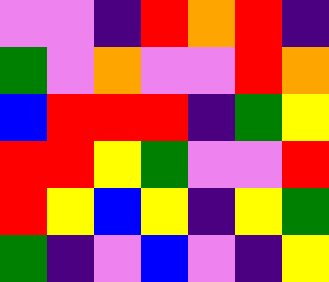[["violet", "violet", "indigo", "red", "orange", "red", "indigo"], ["green", "violet", "orange", "violet", "violet", "red", "orange"], ["blue", "red", "red", "red", "indigo", "green", "yellow"], ["red", "red", "yellow", "green", "violet", "violet", "red"], ["red", "yellow", "blue", "yellow", "indigo", "yellow", "green"], ["green", "indigo", "violet", "blue", "violet", "indigo", "yellow"]]